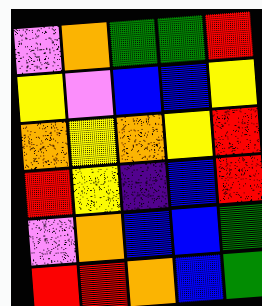[["violet", "orange", "green", "green", "red"], ["yellow", "violet", "blue", "blue", "yellow"], ["orange", "yellow", "orange", "yellow", "red"], ["red", "yellow", "indigo", "blue", "red"], ["violet", "orange", "blue", "blue", "green"], ["red", "red", "orange", "blue", "green"]]